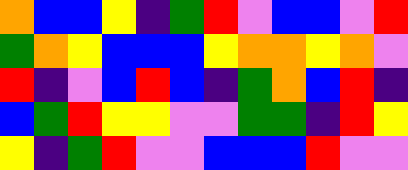[["orange", "blue", "blue", "yellow", "indigo", "green", "red", "violet", "blue", "blue", "violet", "red"], ["green", "orange", "yellow", "blue", "blue", "blue", "yellow", "orange", "orange", "yellow", "orange", "violet"], ["red", "indigo", "violet", "blue", "red", "blue", "indigo", "green", "orange", "blue", "red", "indigo"], ["blue", "green", "red", "yellow", "yellow", "violet", "violet", "green", "green", "indigo", "red", "yellow"], ["yellow", "indigo", "green", "red", "violet", "violet", "blue", "blue", "blue", "red", "violet", "violet"]]